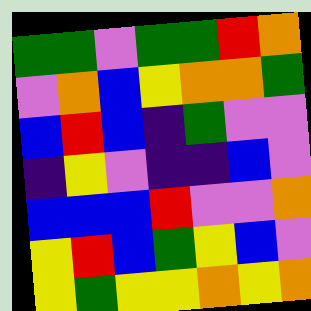[["green", "green", "violet", "green", "green", "red", "orange"], ["violet", "orange", "blue", "yellow", "orange", "orange", "green"], ["blue", "red", "blue", "indigo", "green", "violet", "violet"], ["indigo", "yellow", "violet", "indigo", "indigo", "blue", "violet"], ["blue", "blue", "blue", "red", "violet", "violet", "orange"], ["yellow", "red", "blue", "green", "yellow", "blue", "violet"], ["yellow", "green", "yellow", "yellow", "orange", "yellow", "orange"]]